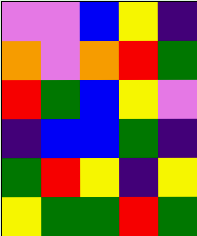[["violet", "violet", "blue", "yellow", "indigo"], ["orange", "violet", "orange", "red", "green"], ["red", "green", "blue", "yellow", "violet"], ["indigo", "blue", "blue", "green", "indigo"], ["green", "red", "yellow", "indigo", "yellow"], ["yellow", "green", "green", "red", "green"]]